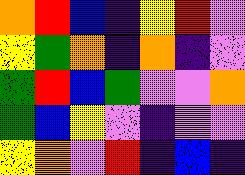[["orange", "red", "blue", "indigo", "yellow", "red", "violet"], ["yellow", "green", "orange", "indigo", "orange", "indigo", "violet"], ["green", "red", "blue", "green", "violet", "violet", "orange"], ["green", "blue", "yellow", "violet", "indigo", "violet", "violet"], ["yellow", "orange", "violet", "red", "indigo", "blue", "indigo"]]